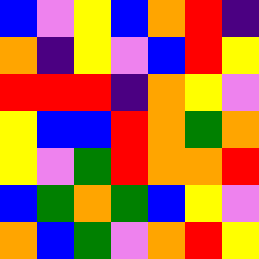[["blue", "violet", "yellow", "blue", "orange", "red", "indigo"], ["orange", "indigo", "yellow", "violet", "blue", "red", "yellow"], ["red", "red", "red", "indigo", "orange", "yellow", "violet"], ["yellow", "blue", "blue", "red", "orange", "green", "orange"], ["yellow", "violet", "green", "red", "orange", "orange", "red"], ["blue", "green", "orange", "green", "blue", "yellow", "violet"], ["orange", "blue", "green", "violet", "orange", "red", "yellow"]]